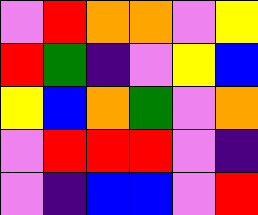[["violet", "red", "orange", "orange", "violet", "yellow"], ["red", "green", "indigo", "violet", "yellow", "blue"], ["yellow", "blue", "orange", "green", "violet", "orange"], ["violet", "red", "red", "red", "violet", "indigo"], ["violet", "indigo", "blue", "blue", "violet", "red"]]